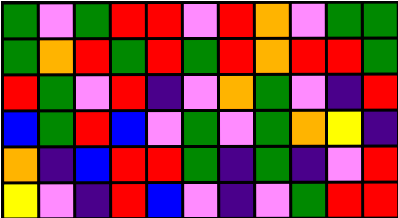[["green", "violet", "green", "red", "red", "violet", "red", "orange", "violet", "green", "green"], ["green", "orange", "red", "green", "red", "green", "red", "orange", "red", "red", "green"], ["red", "green", "violet", "red", "indigo", "violet", "orange", "green", "violet", "indigo", "red"], ["blue", "green", "red", "blue", "violet", "green", "violet", "green", "orange", "yellow", "indigo"], ["orange", "indigo", "blue", "red", "red", "green", "indigo", "green", "indigo", "violet", "red"], ["yellow", "violet", "indigo", "red", "blue", "violet", "indigo", "violet", "green", "red", "red"]]